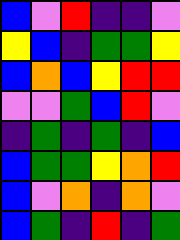[["blue", "violet", "red", "indigo", "indigo", "violet"], ["yellow", "blue", "indigo", "green", "green", "yellow"], ["blue", "orange", "blue", "yellow", "red", "red"], ["violet", "violet", "green", "blue", "red", "violet"], ["indigo", "green", "indigo", "green", "indigo", "blue"], ["blue", "green", "green", "yellow", "orange", "red"], ["blue", "violet", "orange", "indigo", "orange", "violet"], ["blue", "green", "indigo", "red", "indigo", "green"]]